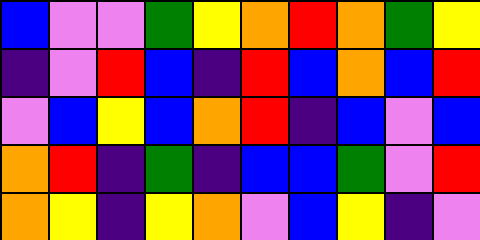[["blue", "violet", "violet", "green", "yellow", "orange", "red", "orange", "green", "yellow"], ["indigo", "violet", "red", "blue", "indigo", "red", "blue", "orange", "blue", "red"], ["violet", "blue", "yellow", "blue", "orange", "red", "indigo", "blue", "violet", "blue"], ["orange", "red", "indigo", "green", "indigo", "blue", "blue", "green", "violet", "red"], ["orange", "yellow", "indigo", "yellow", "orange", "violet", "blue", "yellow", "indigo", "violet"]]